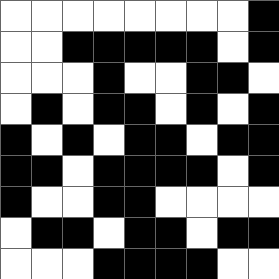[["white", "white", "white", "white", "white", "white", "white", "white", "black"], ["white", "white", "black", "black", "black", "black", "black", "white", "black"], ["white", "white", "white", "black", "white", "white", "black", "black", "white"], ["white", "black", "white", "black", "black", "white", "black", "white", "black"], ["black", "white", "black", "white", "black", "black", "white", "black", "black"], ["black", "black", "white", "black", "black", "black", "black", "white", "black"], ["black", "white", "white", "black", "black", "white", "white", "white", "white"], ["white", "black", "black", "white", "black", "black", "white", "black", "black"], ["white", "white", "white", "black", "black", "black", "black", "white", "white"]]